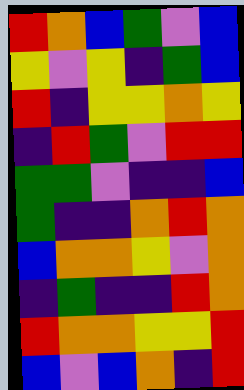[["red", "orange", "blue", "green", "violet", "blue"], ["yellow", "violet", "yellow", "indigo", "green", "blue"], ["red", "indigo", "yellow", "yellow", "orange", "yellow"], ["indigo", "red", "green", "violet", "red", "red"], ["green", "green", "violet", "indigo", "indigo", "blue"], ["green", "indigo", "indigo", "orange", "red", "orange"], ["blue", "orange", "orange", "yellow", "violet", "orange"], ["indigo", "green", "indigo", "indigo", "red", "orange"], ["red", "orange", "orange", "yellow", "yellow", "red"], ["blue", "violet", "blue", "orange", "indigo", "red"]]